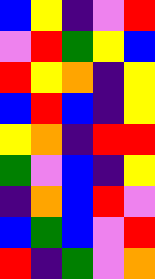[["blue", "yellow", "indigo", "violet", "red"], ["violet", "red", "green", "yellow", "blue"], ["red", "yellow", "orange", "indigo", "yellow"], ["blue", "red", "blue", "indigo", "yellow"], ["yellow", "orange", "indigo", "red", "red"], ["green", "violet", "blue", "indigo", "yellow"], ["indigo", "orange", "blue", "red", "violet"], ["blue", "green", "blue", "violet", "red"], ["red", "indigo", "green", "violet", "orange"]]